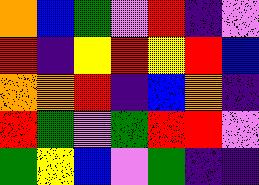[["orange", "blue", "green", "violet", "red", "indigo", "violet"], ["red", "indigo", "yellow", "red", "yellow", "red", "blue"], ["orange", "orange", "red", "indigo", "blue", "orange", "indigo"], ["red", "green", "violet", "green", "red", "red", "violet"], ["green", "yellow", "blue", "violet", "green", "indigo", "indigo"]]